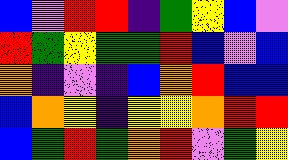[["blue", "violet", "red", "red", "indigo", "green", "yellow", "blue", "violet"], ["red", "green", "yellow", "green", "green", "red", "blue", "violet", "blue"], ["orange", "indigo", "violet", "indigo", "blue", "orange", "red", "blue", "blue"], ["blue", "orange", "yellow", "indigo", "yellow", "yellow", "orange", "red", "red"], ["blue", "green", "red", "green", "orange", "red", "violet", "green", "yellow"]]